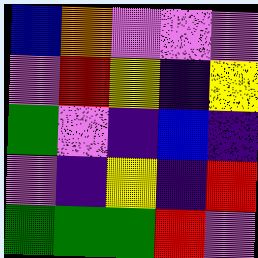[["blue", "orange", "violet", "violet", "violet"], ["violet", "red", "yellow", "indigo", "yellow"], ["green", "violet", "indigo", "blue", "indigo"], ["violet", "indigo", "yellow", "indigo", "red"], ["green", "green", "green", "red", "violet"]]